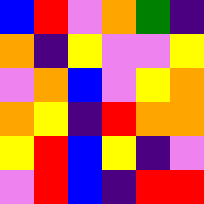[["blue", "red", "violet", "orange", "green", "indigo"], ["orange", "indigo", "yellow", "violet", "violet", "yellow"], ["violet", "orange", "blue", "violet", "yellow", "orange"], ["orange", "yellow", "indigo", "red", "orange", "orange"], ["yellow", "red", "blue", "yellow", "indigo", "violet"], ["violet", "red", "blue", "indigo", "red", "red"]]